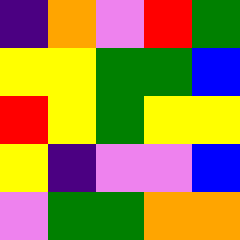[["indigo", "orange", "violet", "red", "green"], ["yellow", "yellow", "green", "green", "blue"], ["red", "yellow", "green", "yellow", "yellow"], ["yellow", "indigo", "violet", "violet", "blue"], ["violet", "green", "green", "orange", "orange"]]